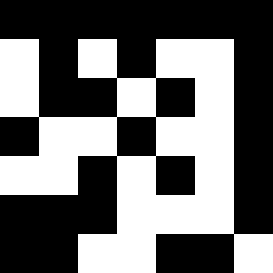[["black", "black", "black", "black", "black", "black", "black"], ["white", "black", "white", "black", "white", "white", "black"], ["white", "black", "black", "white", "black", "white", "black"], ["black", "white", "white", "black", "white", "white", "black"], ["white", "white", "black", "white", "black", "white", "black"], ["black", "black", "black", "white", "white", "white", "black"], ["black", "black", "white", "white", "black", "black", "white"]]